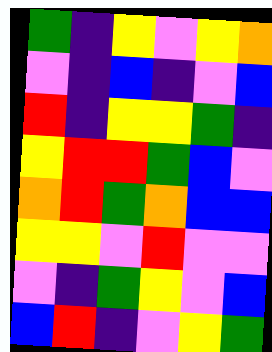[["green", "indigo", "yellow", "violet", "yellow", "orange"], ["violet", "indigo", "blue", "indigo", "violet", "blue"], ["red", "indigo", "yellow", "yellow", "green", "indigo"], ["yellow", "red", "red", "green", "blue", "violet"], ["orange", "red", "green", "orange", "blue", "blue"], ["yellow", "yellow", "violet", "red", "violet", "violet"], ["violet", "indigo", "green", "yellow", "violet", "blue"], ["blue", "red", "indigo", "violet", "yellow", "green"]]